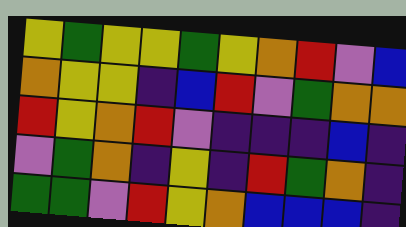[["yellow", "green", "yellow", "yellow", "green", "yellow", "orange", "red", "violet", "blue"], ["orange", "yellow", "yellow", "indigo", "blue", "red", "violet", "green", "orange", "orange"], ["red", "yellow", "orange", "red", "violet", "indigo", "indigo", "indigo", "blue", "indigo"], ["violet", "green", "orange", "indigo", "yellow", "indigo", "red", "green", "orange", "indigo"], ["green", "green", "violet", "red", "yellow", "orange", "blue", "blue", "blue", "indigo"]]